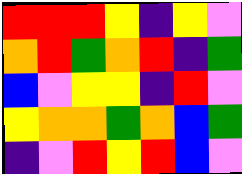[["red", "red", "red", "yellow", "indigo", "yellow", "violet"], ["orange", "red", "green", "orange", "red", "indigo", "green"], ["blue", "violet", "yellow", "yellow", "indigo", "red", "violet"], ["yellow", "orange", "orange", "green", "orange", "blue", "green"], ["indigo", "violet", "red", "yellow", "red", "blue", "violet"]]